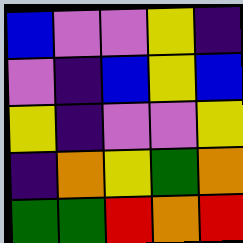[["blue", "violet", "violet", "yellow", "indigo"], ["violet", "indigo", "blue", "yellow", "blue"], ["yellow", "indigo", "violet", "violet", "yellow"], ["indigo", "orange", "yellow", "green", "orange"], ["green", "green", "red", "orange", "red"]]